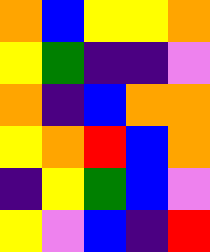[["orange", "blue", "yellow", "yellow", "orange"], ["yellow", "green", "indigo", "indigo", "violet"], ["orange", "indigo", "blue", "orange", "orange"], ["yellow", "orange", "red", "blue", "orange"], ["indigo", "yellow", "green", "blue", "violet"], ["yellow", "violet", "blue", "indigo", "red"]]